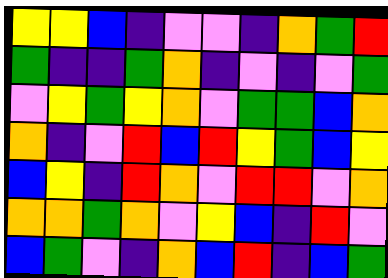[["yellow", "yellow", "blue", "indigo", "violet", "violet", "indigo", "orange", "green", "red"], ["green", "indigo", "indigo", "green", "orange", "indigo", "violet", "indigo", "violet", "green"], ["violet", "yellow", "green", "yellow", "orange", "violet", "green", "green", "blue", "orange"], ["orange", "indigo", "violet", "red", "blue", "red", "yellow", "green", "blue", "yellow"], ["blue", "yellow", "indigo", "red", "orange", "violet", "red", "red", "violet", "orange"], ["orange", "orange", "green", "orange", "violet", "yellow", "blue", "indigo", "red", "violet"], ["blue", "green", "violet", "indigo", "orange", "blue", "red", "indigo", "blue", "green"]]